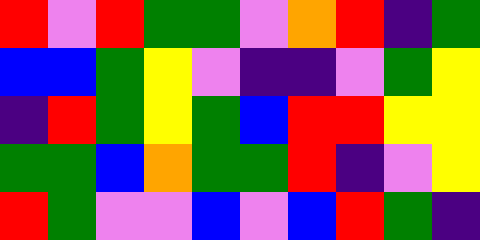[["red", "violet", "red", "green", "green", "violet", "orange", "red", "indigo", "green"], ["blue", "blue", "green", "yellow", "violet", "indigo", "indigo", "violet", "green", "yellow"], ["indigo", "red", "green", "yellow", "green", "blue", "red", "red", "yellow", "yellow"], ["green", "green", "blue", "orange", "green", "green", "red", "indigo", "violet", "yellow"], ["red", "green", "violet", "violet", "blue", "violet", "blue", "red", "green", "indigo"]]